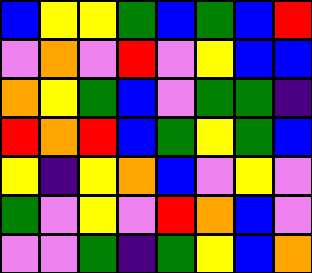[["blue", "yellow", "yellow", "green", "blue", "green", "blue", "red"], ["violet", "orange", "violet", "red", "violet", "yellow", "blue", "blue"], ["orange", "yellow", "green", "blue", "violet", "green", "green", "indigo"], ["red", "orange", "red", "blue", "green", "yellow", "green", "blue"], ["yellow", "indigo", "yellow", "orange", "blue", "violet", "yellow", "violet"], ["green", "violet", "yellow", "violet", "red", "orange", "blue", "violet"], ["violet", "violet", "green", "indigo", "green", "yellow", "blue", "orange"]]